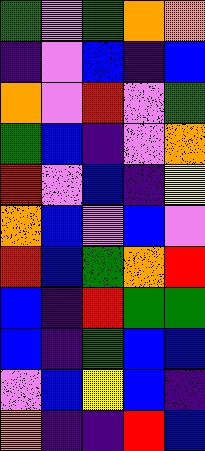[["green", "violet", "green", "orange", "orange"], ["indigo", "violet", "blue", "indigo", "blue"], ["orange", "violet", "red", "violet", "green"], ["green", "blue", "indigo", "violet", "orange"], ["red", "violet", "blue", "indigo", "yellow"], ["orange", "blue", "violet", "blue", "violet"], ["red", "blue", "green", "orange", "red"], ["blue", "indigo", "red", "green", "green"], ["blue", "indigo", "green", "blue", "blue"], ["violet", "blue", "yellow", "blue", "indigo"], ["orange", "indigo", "indigo", "red", "blue"]]